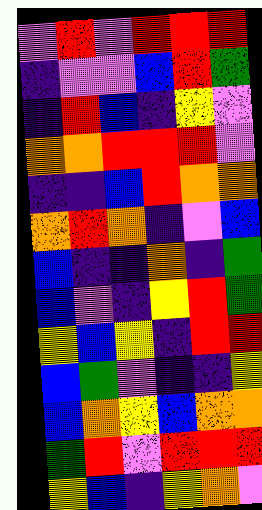[["violet", "red", "violet", "red", "red", "red"], ["indigo", "violet", "violet", "blue", "red", "green"], ["indigo", "red", "blue", "indigo", "yellow", "violet"], ["orange", "orange", "red", "red", "red", "violet"], ["indigo", "indigo", "blue", "red", "orange", "orange"], ["orange", "red", "orange", "indigo", "violet", "blue"], ["blue", "indigo", "indigo", "orange", "indigo", "green"], ["blue", "violet", "indigo", "yellow", "red", "green"], ["yellow", "blue", "yellow", "indigo", "red", "red"], ["blue", "green", "violet", "indigo", "indigo", "yellow"], ["blue", "orange", "yellow", "blue", "orange", "orange"], ["green", "red", "violet", "red", "red", "red"], ["yellow", "blue", "indigo", "yellow", "orange", "violet"]]